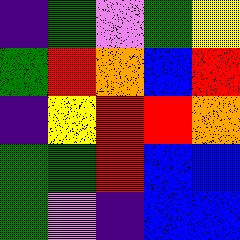[["indigo", "green", "violet", "green", "yellow"], ["green", "red", "orange", "blue", "red"], ["indigo", "yellow", "red", "red", "orange"], ["green", "green", "red", "blue", "blue"], ["green", "violet", "indigo", "blue", "blue"]]